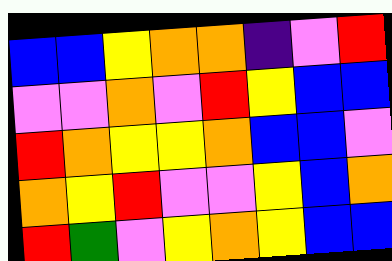[["blue", "blue", "yellow", "orange", "orange", "indigo", "violet", "red"], ["violet", "violet", "orange", "violet", "red", "yellow", "blue", "blue"], ["red", "orange", "yellow", "yellow", "orange", "blue", "blue", "violet"], ["orange", "yellow", "red", "violet", "violet", "yellow", "blue", "orange"], ["red", "green", "violet", "yellow", "orange", "yellow", "blue", "blue"]]